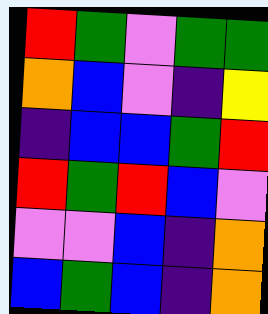[["red", "green", "violet", "green", "green"], ["orange", "blue", "violet", "indigo", "yellow"], ["indigo", "blue", "blue", "green", "red"], ["red", "green", "red", "blue", "violet"], ["violet", "violet", "blue", "indigo", "orange"], ["blue", "green", "blue", "indigo", "orange"]]